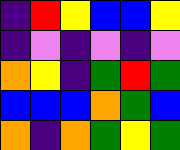[["indigo", "red", "yellow", "blue", "blue", "yellow"], ["indigo", "violet", "indigo", "violet", "indigo", "violet"], ["orange", "yellow", "indigo", "green", "red", "green"], ["blue", "blue", "blue", "orange", "green", "blue"], ["orange", "indigo", "orange", "green", "yellow", "green"]]